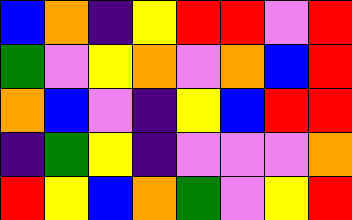[["blue", "orange", "indigo", "yellow", "red", "red", "violet", "red"], ["green", "violet", "yellow", "orange", "violet", "orange", "blue", "red"], ["orange", "blue", "violet", "indigo", "yellow", "blue", "red", "red"], ["indigo", "green", "yellow", "indigo", "violet", "violet", "violet", "orange"], ["red", "yellow", "blue", "orange", "green", "violet", "yellow", "red"]]